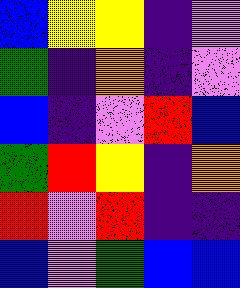[["blue", "yellow", "yellow", "indigo", "violet"], ["green", "indigo", "orange", "indigo", "violet"], ["blue", "indigo", "violet", "red", "blue"], ["green", "red", "yellow", "indigo", "orange"], ["red", "violet", "red", "indigo", "indigo"], ["blue", "violet", "green", "blue", "blue"]]